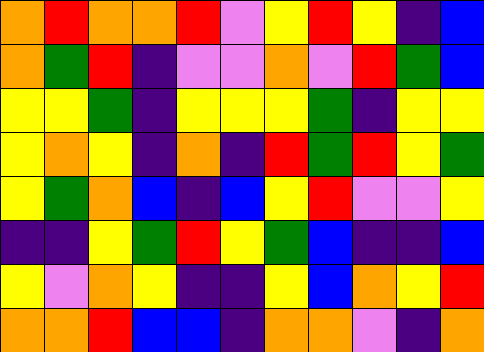[["orange", "red", "orange", "orange", "red", "violet", "yellow", "red", "yellow", "indigo", "blue"], ["orange", "green", "red", "indigo", "violet", "violet", "orange", "violet", "red", "green", "blue"], ["yellow", "yellow", "green", "indigo", "yellow", "yellow", "yellow", "green", "indigo", "yellow", "yellow"], ["yellow", "orange", "yellow", "indigo", "orange", "indigo", "red", "green", "red", "yellow", "green"], ["yellow", "green", "orange", "blue", "indigo", "blue", "yellow", "red", "violet", "violet", "yellow"], ["indigo", "indigo", "yellow", "green", "red", "yellow", "green", "blue", "indigo", "indigo", "blue"], ["yellow", "violet", "orange", "yellow", "indigo", "indigo", "yellow", "blue", "orange", "yellow", "red"], ["orange", "orange", "red", "blue", "blue", "indigo", "orange", "orange", "violet", "indigo", "orange"]]